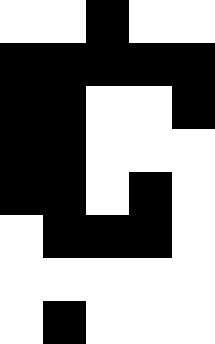[["white", "white", "black", "white", "white"], ["black", "black", "black", "black", "black"], ["black", "black", "white", "white", "black"], ["black", "black", "white", "white", "white"], ["black", "black", "white", "black", "white"], ["white", "black", "black", "black", "white"], ["white", "white", "white", "white", "white"], ["white", "black", "white", "white", "white"]]